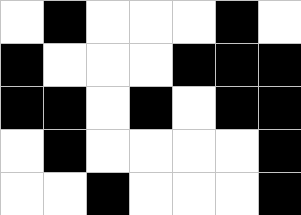[["white", "black", "white", "white", "white", "black", "white"], ["black", "white", "white", "white", "black", "black", "black"], ["black", "black", "white", "black", "white", "black", "black"], ["white", "black", "white", "white", "white", "white", "black"], ["white", "white", "black", "white", "white", "white", "black"]]